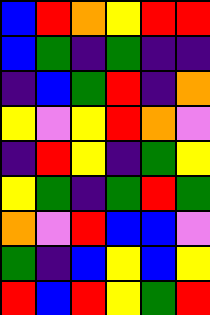[["blue", "red", "orange", "yellow", "red", "red"], ["blue", "green", "indigo", "green", "indigo", "indigo"], ["indigo", "blue", "green", "red", "indigo", "orange"], ["yellow", "violet", "yellow", "red", "orange", "violet"], ["indigo", "red", "yellow", "indigo", "green", "yellow"], ["yellow", "green", "indigo", "green", "red", "green"], ["orange", "violet", "red", "blue", "blue", "violet"], ["green", "indigo", "blue", "yellow", "blue", "yellow"], ["red", "blue", "red", "yellow", "green", "red"]]